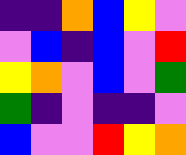[["indigo", "indigo", "orange", "blue", "yellow", "violet"], ["violet", "blue", "indigo", "blue", "violet", "red"], ["yellow", "orange", "violet", "blue", "violet", "green"], ["green", "indigo", "violet", "indigo", "indigo", "violet"], ["blue", "violet", "violet", "red", "yellow", "orange"]]